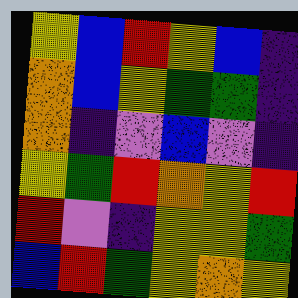[["yellow", "blue", "red", "yellow", "blue", "indigo"], ["orange", "blue", "yellow", "green", "green", "indigo"], ["orange", "indigo", "violet", "blue", "violet", "indigo"], ["yellow", "green", "red", "orange", "yellow", "red"], ["red", "violet", "indigo", "yellow", "yellow", "green"], ["blue", "red", "green", "yellow", "orange", "yellow"]]